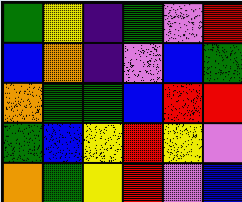[["green", "yellow", "indigo", "green", "violet", "red"], ["blue", "orange", "indigo", "violet", "blue", "green"], ["orange", "green", "green", "blue", "red", "red"], ["green", "blue", "yellow", "red", "yellow", "violet"], ["orange", "green", "yellow", "red", "violet", "blue"]]